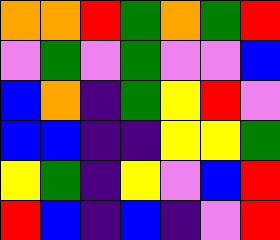[["orange", "orange", "red", "green", "orange", "green", "red"], ["violet", "green", "violet", "green", "violet", "violet", "blue"], ["blue", "orange", "indigo", "green", "yellow", "red", "violet"], ["blue", "blue", "indigo", "indigo", "yellow", "yellow", "green"], ["yellow", "green", "indigo", "yellow", "violet", "blue", "red"], ["red", "blue", "indigo", "blue", "indigo", "violet", "red"]]